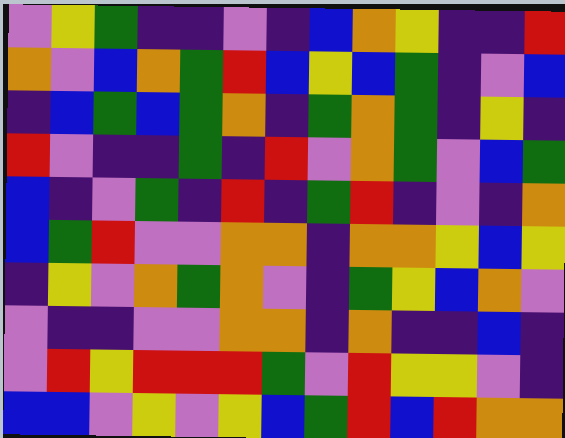[["violet", "yellow", "green", "indigo", "indigo", "violet", "indigo", "blue", "orange", "yellow", "indigo", "indigo", "red"], ["orange", "violet", "blue", "orange", "green", "red", "blue", "yellow", "blue", "green", "indigo", "violet", "blue"], ["indigo", "blue", "green", "blue", "green", "orange", "indigo", "green", "orange", "green", "indigo", "yellow", "indigo"], ["red", "violet", "indigo", "indigo", "green", "indigo", "red", "violet", "orange", "green", "violet", "blue", "green"], ["blue", "indigo", "violet", "green", "indigo", "red", "indigo", "green", "red", "indigo", "violet", "indigo", "orange"], ["blue", "green", "red", "violet", "violet", "orange", "orange", "indigo", "orange", "orange", "yellow", "blue", "yellow"], ["indigo", "yellow", "violet", "orange", "green", "orange", "violet", "indigo", "green", "yellow", "blue", "orange", "violet"], ["violet", "indigo", "indigo", "violet", "violet", "orange", "orange", "indigo", "orange", "indigo", "indigo", "blue", "indigo"], ["violet", "red", "yellow", "red", "red", "red", "green", "violet", "red", "yellow", "yellow", "violet", "indigo"], ["blue", "blue", "violet", "yellow", "violet", "yellow", "blue", "green", "red", "blue", "red", "orange", "orange"]]